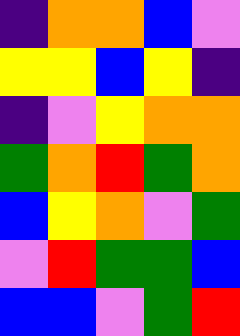[["indigo", "orange", "orange", "blue", "violet"], ["yellow", "yellow", "blue", "yellow", "indigo"], ["indigo", "violet", "yellow", "orange", "orange"], ["green", "orange", "red", "green", "orange"], ["blue", "yellow", "orange", "violet", "green"], ["violet", "red", "green", "green", "blue"], ["blue", "blue", "violet", "green", "red"]]